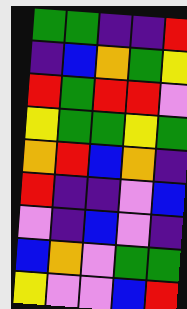[["green", "green", "indigo", "indigo", "red"], ["indigo", "blue", "orange", "green", "yellow"], ["red", "green", "red", "red", "violet"], ["yellow", "green", "green", "yellow", "green"], ["orange", "red", "blue", "orange", "indigo"], ["red", "indigo", "indigo", "violet", "blue"], ["violet", "indigo", "blue", "violet", "indigo"], ["blue", "orange", "violet", "green", "green"], ["yellow", "violet", "violet", "blue", "red"]]